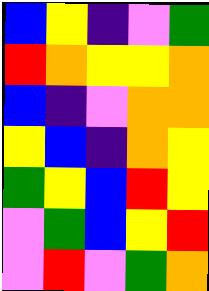[["blue", "yellow", "indigo", "violet", "green"], ["red", "orange", "yellow", "yellow", "orange"], ["blue", "indigo", "violet", "orange", "orange"], ["yellow", "blue", "indigo", "orange", "yellow"], ["green", "yellow", "blue", "red", "yellow"], ["violet", "green", "blue", "yellow", "red"], ["violet", "red", "violet", "green", "orange"]]